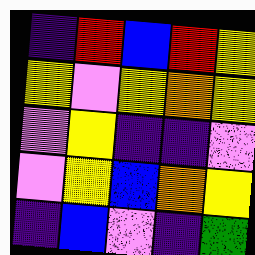[["indigo", "red", "blue", "red", "yellow"], ["yellow", "violet", "yellow", "orange", "yellow"], ["violet", "yellow", "indigo", "indigo", "violet"], ["violet", "yellow", "blue", "orange", "yellow"], ["indigo", "blue", "violet", "indigo", "green"]]